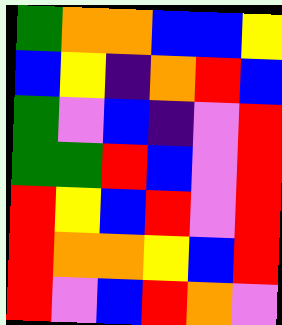[["green", "orange", "orange", "blue", "blue", "yellow"], ["blue", "yellow", "indigo", "orange", "red", "blue"], ["green", "violet", "blue", "indigo", "violet", "red"], ["green", "green", "red", "blue", "violet", "red"], ["red", "yellow", "blue", "red", "violet", "red"], ["red", "orange", "orange", "yellow", "blue", "red"], ["red", "violet", "blue", "red", "orange", "violet"]]